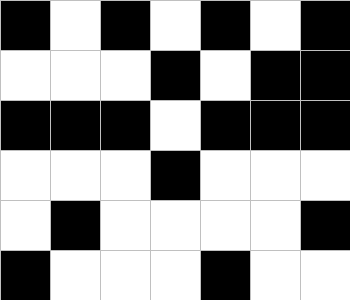[["black", "white", "black", "white", "black", "white", "black"], ["white", "white", "white", "black", "white", "black", "black"], ["black", "black", "black", "white", "black", "black", "black"], ["white", "white", "white", "black", "white", "white", "white"], ["white", "black", "white", "white", "white", "white", "black"], ["black", "white", "white", "white", "black", "white", "white"]]